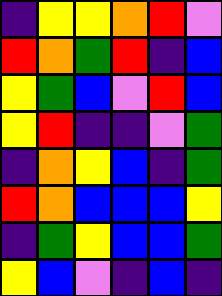[["indigo", "yellow", "yellow", "orange", "red", "violet"], ["red", "orange", "green", "red", "indigo", "blue"], ["yellow", "green", "blue", "violet", "red", "blue"], ["yellow", "red", "indigo", "indigo", "violet", "green"], ["indigo", "orange", "yellow", "blue", "indigo", "green"], ["red", "orange", "blue", "blue", "blue", "yellow"], ["indigo", "green", "yellow", "blue", "blue", "green"], ["yellow", "blue", "violet", "indigo", "blue", "indigo"]]